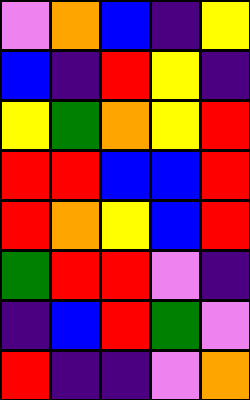[["violet", "orange", "blue", "indigo", "yellow"], ["blue", "indigo", "red", "yellow", "indigo"], ["yellow", "green", "orange", "yellow", "red"], ["red", "red", "blue", "blue", "red"], ["red", "orange", "yellow", "blue", "red"], ["green", "red", "red", "violet", "indigo"], ["indigo", "blue", "red", "green", "violet"], ["red", "indigo", "indigo", "violet", "orange"]]